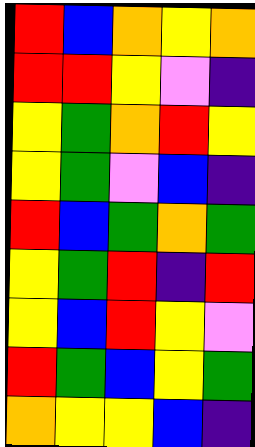[["red", "blue", "orange", "yellow", "orange"], ["red", "red", "yellow", "violet", "indigo"], ["yellow", "green", "orange", "red", "yellow"], ["yellow", "green", "violet", "blue", "indigo"], ["red", "blue", "green", "orange", "green"], ["yellow", "green", "red", "indigo", "red"], ["yellow", "blue", "red", "yellow", "violet"], ["red", "green", "blue", "yellow", "green"], ["orange", "yellow", "yellow", "blue", "indigo"]]